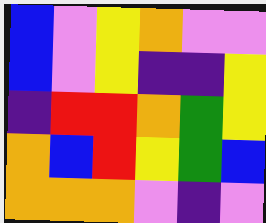[["blue", "violet", "yellow", "orange", "violet", "violet"], ["blue", "violet", "yellow", "indigo", "indigo", "yellow"], ["indigo", "red", "red", "orange", "green", "yellow"], ["orange", "blue", "red", "yellow", "green", "blue"], ["orange", "orange", "orange", "violet", "indigo", "violet"]]